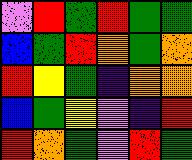[["violet", "red", "green", "red", "green", "green"], ["blue", "green", "red", "orange", "green", "orange"], ["red", "yellow", "green", "indigo", "orange", "orange"], ["blue", "green", "yellow", "violet", "indigo", "red"], ["red", "orange", "green", "violet", "red", "green"]]